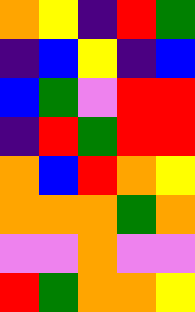[["orange", "yellow", "indigo", "red", "green"], ["indigo", "blue", "yellow", "indigo", "blue"], ["blue", "green", "violet", "red", "red"], ["indigo", "red", "green", "red", "red"], ["orange", "blue", "red", "orange", "yellow"], ["orange", "orange", "orange", "green", "orange"], ["violet", "violet", "orange", "violet", "violet"], ["red", "green", "orange", "orange", "yellow"]]